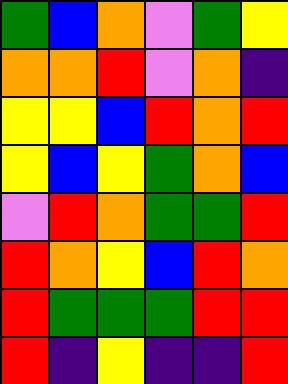[["green", "blue", "orange", "violet", "green", "yellow"], ["orange", "orange", "red", "violet", "orange", "indigo"], ["yellow", "yellow", "blue", "red", "orange", "red"], ["yellow", "blue", "yellow", "green", "orange", "blue"], ["violet", "red", "orange", "green", "green", "red"], ["red", "orange", "yellow", "blue", "red", "orange"], ["red", "green", "green", "green", "red", "red"], ["red", "indigo", "yellow", "indigo", "indigo", "red"]]